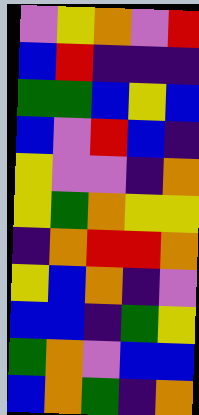[["violet", "yellow", "orange", "violet", "red"], ["blue", "red", "indigo", "indigo", "indigo"], ["green", "green", "blue", "yellow", "blue"], ["blue", "violet", "red", "blue", "indigo"], ["yellow", "violet", "violet", "indigo", "orange"], ["yellow", "green", "orange", "yellow", "yellow"], ["indigo", "orange", "red", "red", "orange"], ["yellow", "blue", "orange", "indigo", "violet"], ["blue", "blue", "indigo", "green", "yellow"], ["green", "orange", "violet", "blue", "blue"], ["blue", "orange", "green", "indigo", "orange"]]